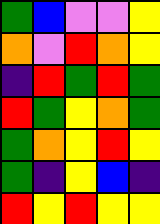[["green", "blue", "violet", "violet", "yellow"], ["orange", "violet", "red", "orange", "yellow"], ["indigo", "red", "green", "red", "green"], ["red", "green", "yellow", "orange", "green"], ["green", "orange", "yellow", "red", "yellow"], ["green", "indigo", "yellow", "blue", "indigo"], ["red", "yellow", "red", "yellow", "yellow"]]